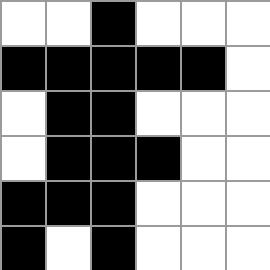[["white", "white", "black", "white", "white", "white"], ["black", "black", "black", "black", "black", "white"], ["white", "black", "black", "white", "white", "white"], ["white", "black", "black", "black", "white", "white"], ["black", "black", "black", "white", "white", "white"], ["black", "white", "black", "white", "white", "white"]]